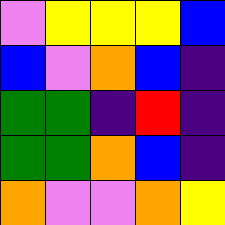[["violet", "yellow", "yellow", "yellow", "blue"], ["blue", "violet", "orange", "blue", "indigo"], ["green", "green", "indigo", "red", "indigo"], ["green", "green", "orange", "blue", "indigo"], ["orange", "violet", "violet", "orange", "yellow"]]